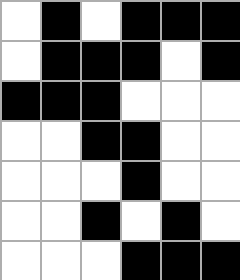[["white", "black", "white", "black", "black", "black"], ["white", "black", "black", "black", "white", "black"], ["black", "black", "black", "white", "white", "white"], ["white", "white", "black", "black", "white", "white"], ["white", "white", "white", "black", "white", "white"], ["white", "white", "black", "white", "black", "white"], ["white", "white", "white", "black", "black", "black"]]